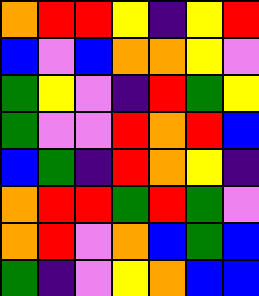[["orange", "red", "red", "yellow", "indigo", "yellow", "red"], ["blue", "violet", "blue", "orange", "orange", "yellow", "violet"], ["green", "yellow", "violet", "indigo", "red", "green", "yellow"], ["green", "violet", "violet", "red", "orange", "red", "blue"], ["blue", "green", "indigo", "red", "orange", "yellow", "indigo"], ["orange", "red", "red", "green", "red", "green", "violet"], ["orange", "red", "violet", "orange", "blue", "green", "blue"], ["green", "indigo", "violet", "yellow", "orange", "blue", "blue"]]